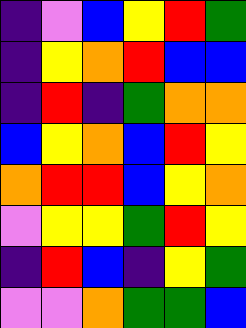[["indigo", "violet", "blue", "yellow", "red", "green"], ["indigo", "yellow", "orange", "red", "blue", "blue"], ["indigo", "red", "indigo", "green", "orange", "orange"], ["blue", "yellow", "orange", "blue", "red", "yellow"], ["orange", "red", "red", "blue", "yellow", "orange"], ["violet", "yellow", "yellow", "green", "red", "yellow"], ["indigo", "red", "blue", "indigo", "yellow", "green"], ["violet", "violet", "orange", "green", "green", "blue"]]